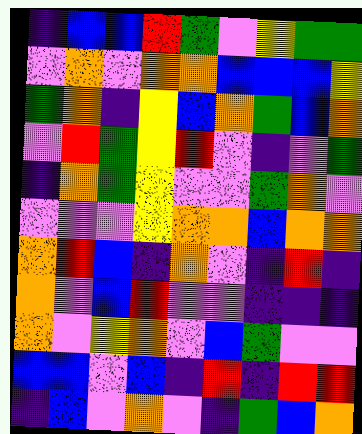[["indigo", "blue", "blue", "red", "green", "violet", "yellow", "green", "green"], ["violet", "orange", "violet", "orange", "orange", "blue", "blue", "blue", "yellow"], ["green", "orange", "indigo", "yellow", "blue", "orange", "green", "blue", "orange"], ["violet", "red", "green", "yellow", "red", "violet", "indigo", "violet", "green"], ["indigo", "orange", "green", "yellow", "violet", "violet", "green", "orange", "violet"], ["violet", "violet", "violet", "yellow", "orange", "orange", "blue", "orange", "orange"], ["orange", "red", "blue", "indigo", "orange", "violet", "indigo", "red", "indigo"], ["orange", "violet", "blue", "red", "violet", "violet", "indigo", "indigo", "indigo"], ["orange", "violet", "yellow", "orange", "violet", "blue", "green", "violet", "violet"], ["blue", "blue", "violet", "blue", "indigo", "red", "indigo", "red", "red"], ["indigo", "blue", "violet", "orange", "violet", "indigo", "green", "blue", "orange"]]